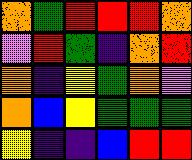[["orange", "green", "red", "red", "red", "orange"], ["violet", "red", "green", "indigo", "orange", "red"], ["orange", "indigo", "yellow", "green", "orange", "violet"], ["orange", "blue", "yellow", "green", "green", "green"], ["yellow", "indigo", "indigo", "blue", "red", "red"]]